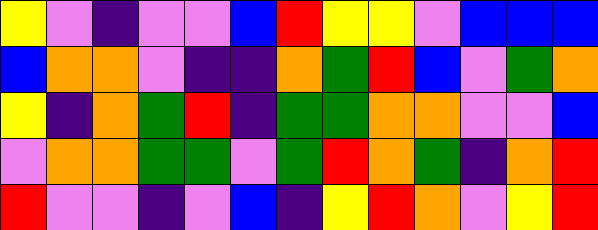[["yellow", "violet", "indigo", "violet", "violet", "blue", "red", "yellow", "yellow", "violet", "blue", "blue", "blue"], ["blue", "orange", "orange", "violet", "indigo", "indigo", "orange", "green", "red", "blue", "violet", "green", "orange"], ["yellow", "indigo", "orange", "green", "red", "indigo", "green", "green", "orange", "orange", "violet", "violet", "blue"], ["violet", "orange", "orange", "green", "green", "violet", "green", "red", "orange", "green", "indigo", "orange", "red"], ["red", "violet", "violet", "indigo", "violet", "blue", "indigo", "yellow", "red", "orange", "violet", "yellow", "red"]]